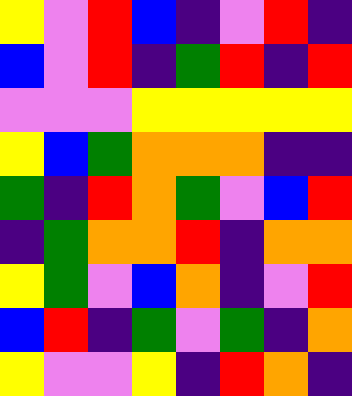[["yellow", "violet", "red", "blue", "indigo", "violet", "red", "indigo"], ["blue", "violet", "red", "indigo", "green", "red", "indigo", "red"], ["violet", "violet", "violet", "yellow", "yellow", "yellow", "yellow", "yellow"], ["yellow", "blue", "green", "orange", "orange", "orange", "indigo", "indigo"], ["green", "indigo", "red", "orange", "green", "violet", "blue", "red"], ["indigo", "green", "orange", "orange", "red", "indigo", "orange", "orange"], ["yellow", "green", "violet", "blue", "orange", "indigo", "violet", "red"], ["blue", "red", "indigo", "green", "violet", "green", "indigo", "orange"], ["yellow", "violet", "violet", "yellow", "indigo", "red", "orange", "indigo"]]